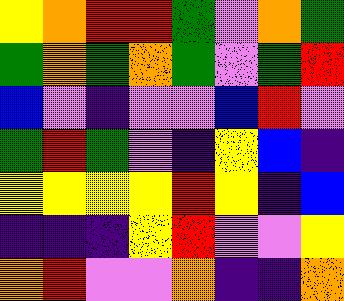[["yellow", "orange", "red", "red", "green", "violet", "orange", "green"], ["green", "orange", "green", "orange", "green", "violet", "green", "red"], ["blue", "violet", "indigo", "violet", "violet", "blue", "red", "violet"], ["green", "red", "green", "violet", "indigo", "yellow", "blue", "indigo"], ["yellow", "yellow", "yellow", "yellow", "red", "yellow", "indigo", "blue"], ["indigo", "indigo", "indigo", "yellow", "red", "violet", "violet", "yellow"], ["orange", "red", "violet", "violet", "orange", "indigo", "indigo", "orange"]]